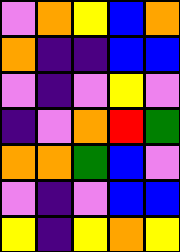[["violet", "orange", "yellow", "blue", "orange"], ["orange", "indigo", "indigo", "blue", "blue"], ["violet", "indigo", "violet", "yellow", "violet"], ["indigo", "violet", "orange", "red", "green"], ["orange", "orange", "green", "blue", "violet"], ["violet", "indigo", "violet", "blue", "blue"], ["yellow", "indigo", "yellow", "orange", "yellow"]]